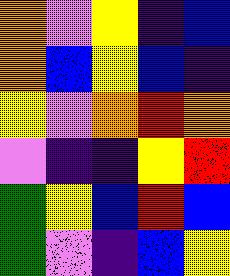[["orange", "violet", "yellow", "indigo", "blue"], ["orange", "blue", "yellow", "blue", "indigo"], ["yellow", "violet", "orange", "red", "orange"], ["violet", "indigo", "indigo", "yellow", "red"], ["green", "yellow", "blue", "red", "blue"], ["green", "violet", "indigo", "blue", "yellow"]]